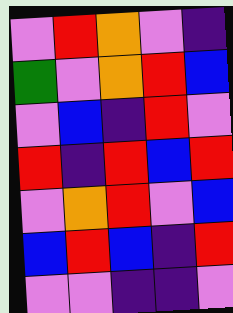[["violet", "red", "orange", "violet", "indigo"], ["green", "violet", "orange", "red", "blue"], ["violet", "blue", "indigo", "red", "violet"], ["red", "indigo", "red", "blue", "red"], ["violet", "orange", "red", "violet", "blue"], ["blue", "red", "blue", "indigo", "red"], ["violet", "violet", "indigo", "indigo", "violet"]]